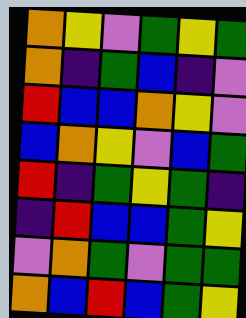[["orange", "yellow", "violet", "green", "yellow", "green"], ["orange", "indigo", "green", "blue", "indigo", "violet"], ["red", "blue", "blue", "orange", "yellow", "violet"], ["blue", "orange", "yellow", "violet", "blue", "green"], ["red", "indigo", "green", "yellow", "green", "indigo"], ["indigo", "red", "blue", "blue", "green", "yellow"], ["violet", "orange", "green", "violet", "green", "green"], ["orange", "blue", "red", "blue", "green", "yellow"]]